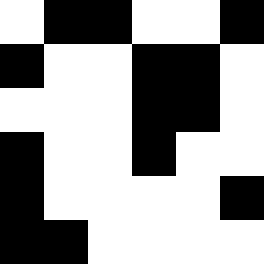[["white", "black", "black", "white", "white", "black"], ["black", "white", "white", "black", "black", "white"], ["white", "white", "white", "black", "black", "white"], ["black", "white", "white", "black", "white", "white"], ["black", "white", "white", "white", "white", "black"], ["black", "black", "white", "white", "white", "white"]]